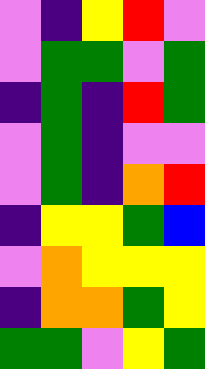[["violet", "indigo", "yellow", "red", "violet"], ["violet", "green", "green", "violet", "green"], ["indigo", "green", "indigo", "red", "green"], ["violet", "green", "indigo", "violet", "violet"], ["violet", "green", "indigo", "orange", "red"], ["indigo", "yellow", "yellow", "green", "blue"], ["violet", "orange", "yellow", "yellow", "yellow"], ["indigo", "orange", "orange", "green", "yellow"], ["green", "green", "violet", "yellow", "green"]]